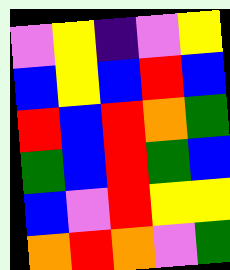[["violet", "yellow", "indigo", "violet", "yellow"], ["blue", "yellow", "blue", "red", "blue"], ["red", "blue", "red", "orange", "green"], ["green", "blue", "red", "green", "blue"], ["blue", "violet", "red", "yellow", "yellow"], ["orange", "red", "orange", "violet", "green"]]